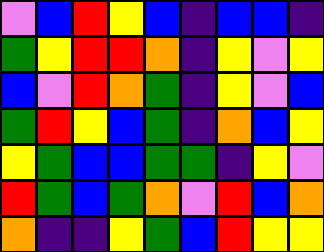[["violet", "blue", "red", "yellow", "blue", "indigo", "blue", "blue", "indigo"], ["green", "yellow", "red", "red", "orange", "indigo", "yellow", "violet", "yellow"], ["blue", "violet", "red", "orange", "green", "indigo", "yellow", "violet", "blue"], ["green", "red", "yellow", "blue", "green", "indigo", "orange", "blue", "yellow"], ["yellow", "green", "blue", "blue", "green", "green", "indigo", "yellow", "violet"], ["red", "green", "blue", "green", "orange", "violet", "red", "blue", "orange"], ["orange", "indigo", "indigo", "yellow", "green", "blue", "red", "yellow", "yellow"]]